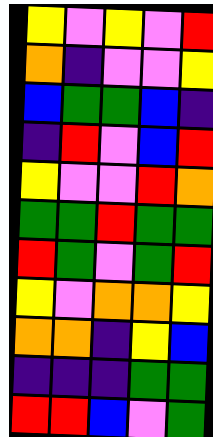[["yellow", "violet", "yellow", "violet", "red"], ["orange", "indigo", "violet", "violet", "yellow"], ["blue", "green", "green", "blue", "indigo"], ["indigo", "red", "violet", "blue", "red"], ["yellow", "violet", "violet", "red", "orange"], ["green", "green", "red", "green", "green"], ["red", "green", "violet", "green", "red"], ["yellow", "violet", "orange", "orange", "yellow"], ["orange", "orange", "indigo", "yellow", "blue"], ["indigo", "indigo", "indigo", "green", "green"], ["red", "red", "blue", "violet", "green"]]